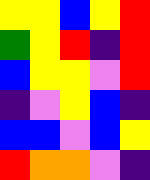[["yellow", "yellow", "blue", "yellow", "red"], ["green", "yellow", "red", "indigo", "red"], ["blue", "yellow", "yellow", "violet", "red"], ["indigo", "violet", "yellow", "blue", "indigo"], ["blue", "blue", "violet", "blue", "yellow"], ["red", "orange", "orange", "violet", "indigo"]]